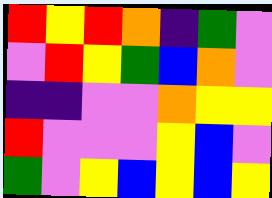[["red", "yellow", "red", "orange", "indigo", "green", "violet"], ["violet", "red", "yellow", "green", "blue", "orange", "violet"], ["indigo", "indigo", "violet", "violet", "orange", "yellow", "yellow"], ["red", "violet", "violet", "violet", "yellow", "blue", "violet"], ["green", "violet", "yellow", "blue", "yellow", "blue", "yellow"]]